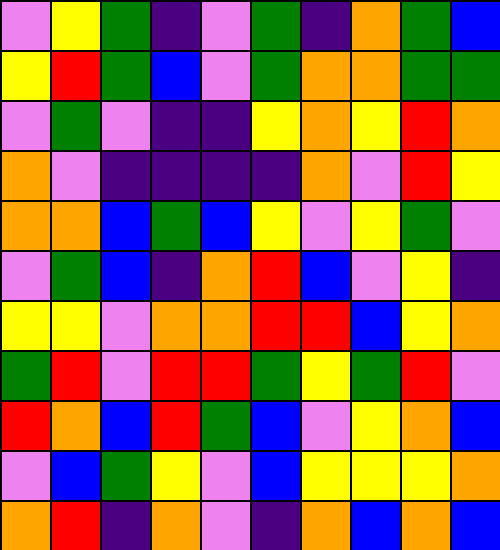[["violet", "yellow", "green", "indigo", "violet", "green", "indigo", "orange", "green", "blue"], ["yellow", "red", "green", "blue", "violet", "green", "orange", "orange", "green", "green"], ["violet", "green", "violet", "indigo", "indigo", "yellow", "orange", "yellow", "red", "orange"], ["orange", "violet", "indigo", "indigo", "indigo", "indigo", "orange", "violet", "red", "yellow"], ["orange", "orange", "blue", "green", "blue", "yellow", "violet", "yellow", "green", "violet"], ["violet", "green", "blue", "indigo", "orange", "red", "blue", "violet", "yellow", "indigo"], ["yellow", "yellow", "violet", "orange", "orange", "red", "red", "blue", "yellow", "orange"], ["green", "red", "violet", "red", "red", "green", "yellow", "green", "red", "violet"], ["red", "orange", "blue", "red", "green", "blue", "violet", "yellow", "orange", "blue"], ["violet", "blue", "green", "yellow", "violet", "blue", "yellow", "yellow", "yellow", "orange"], ["orange", "red", "indigo", "orange", "violet", "indigo", "orange", "blue", "orange", "blue"]]